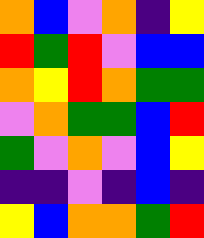[["orange", "blue", "violet", "orange", "indigo", "yellow"], ["red", "green", "red", "violet", "blue", "blue"], ["orange", "yellow", "red", "orange", "green", "green"], ["violet", "orange", "green", "green", "blue", "red"], ["green", "violet", "orange", "violet", "blue", "yellow"], ["indigo", "indigo", "violet", "indigo", "blue", "indigo"], ["yellow", "blue", "orange", "orange", "green", "red"]]